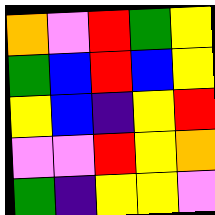[["orange", "violet", "red", "green", "yellow"], ["green", "blue", "red", "blue", "yellow"], ["yellow", "blue", "indigo", "yellow", "red"], ["violet", "violet", "red", "yellow", "orange"], ["green", "indigo", "yellow", "yellow", "violet"]]